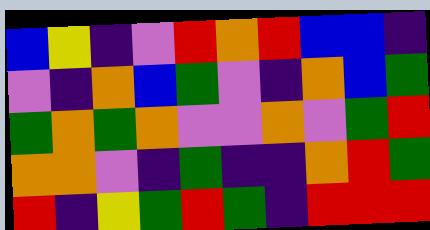[["blue", "yellow", "indigo", "violet", "red", "orange", "red", "blue", "blue", "indigo"], ["violet", "indigo", "orange", "blue", "green", "violet", "indigo", "orange", "blue", "green"], ["green", "orange", "green", "orange", "violet", "violet", "orange", "violet", "green", "red"], ["orange", "orange", "violet", "indigo", "green", "indigo", "indigo", "orange", "red", "green"], ["red", "indigo", "yellow", "green", "red", "green", "indigo", "red", "red", "red"]]